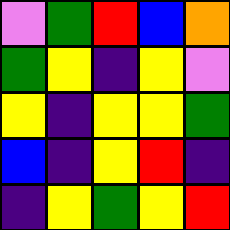[["violet", "green", "red", "blue", "orange"], ["green", "yellow", "indigo", "yellow", "violet"], ["yellow", "indigo", "yellow", "yellow", "green"], ["blue", "indigo", "yellow", "red", "indigo"], ["indigo", "yellow", "green", "yellow", "red"]]